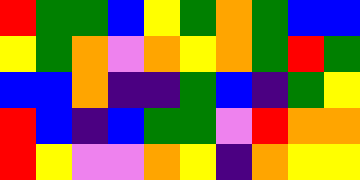[["red", "green", "green", "blue", "yellow", "green", "orange", "green", "blue", "blue"], ["yellow", "green", "orange", "violet", "orange", "yellow", "orange", "green", "red", "green"], ["blue", "blue", "orange", "indigo", "indigo", "green", "blue", "indigo", "green", "yellow"], ["red", "blue", "indigo", "blue", "green", "green", "violet", "red", "orange", "orange"], ["red", "yellow", "violet", "violet", "orange", "yellow", "indigo", "orange", "yellow", "yellow"]]